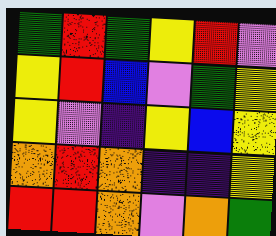[["green", "red", "green", "yellow", "red", "violet"], ["yellow", "red", "blue", "violet", "green", "yellow"], ["yellow", "violet", "indigo", "yellow", "blue", "yellow"], ["orange", "red", "orange", "indigo", "indigo", "yellow"], ["red", "red", "orange", "violet", "orange", "green"]]